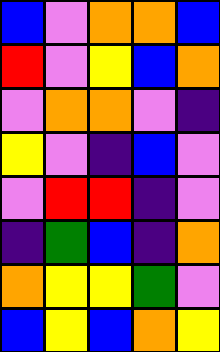[["blue", "violet", "orange", "orange", "blue"], ["red", "violet", "yellow", "blue", "orange"], ["violet", "orange", "orange", "violet", "indigo"], ["yellow", "violet", "indigo", "blue", "violet"], ["violet", "red", "red", "indigo", "violet"], ["indigo", "green", "blue", "indigo", "orange"], ["orange", "yellow", "yellow", "green", "violet"], ["blue", "yellow", "blue", "orange", "yellow"]]